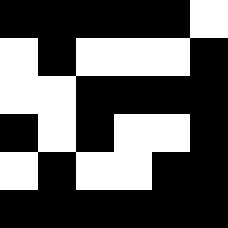[["black", "black", "black", "black", "black", "white"], ["white", "black", "white", "white", "white", "black"], ["white", "white", "black", "black", "black", "black"], ["black", "white", "black", "white", "white", "black"], ["white", "black", "white", "white", "black", "black"], ["black", "black", "black", "black", "black", "black"]]